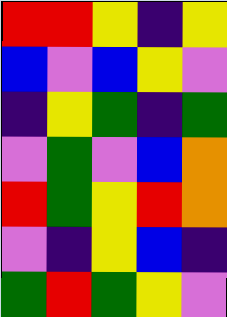[["red", "red", "yellow", "indigo", "yellow"], ["blue", "violet", "blue", "yellow", "violet"], ["indigo", "yellow", "green", "indigo", "green"], ["violet", "green", "violet", "blue", "orange"], ["red", "green", "yellow", "red", "orange"], ["violet", "indigo", "yellow", "blue", "indigo"], ["green", "red", "green", "yellow", "violet"]]